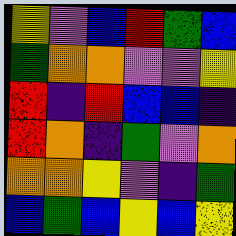[["yellow", "violet", "blue", "red", "green", "blue"], ["green", "orange", "orange", "violet", "violet", "yellow"], ["red", "indigo", "red", "blue", "blue", "indigo"], ["red", "orange", "indigo", "green", "violet", "orange"], ["orange", "orange", "yellow", "violet", "indigo", "green"], ["blue", "green", "blue", "yellow", "blue", "yellow"]]